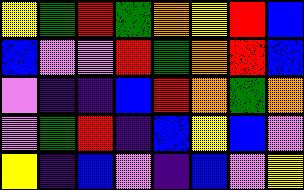[["yellow", "green", "red", "green", "orange", "yellow", "red", "blue"], ["blue", "violet", "violet", "red", "green", "orange", "red", "blue"], ["violet", "indigo", "indigo", "blue", "red", "orange", "green", "orange"], ["violet", "green", "red", "indigo", "blue", "yellow", "blue", "violet"], ["yellow", "indigo", "blue", "violet", "indigo", "blue", "violet", "yellow"]]